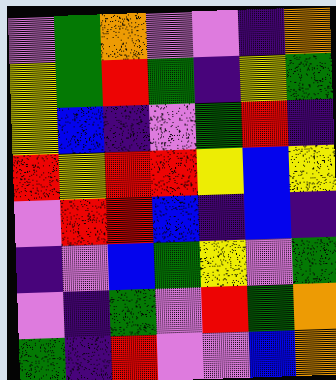[["violet", "green", "orange", "violet", "violet", "indigo", "orange"], ["yellow", "green", "red", "green", "indigo", "yellow", "green"], ["yellow", "blue", "indigo", "violet", "green", "red", "indigo"], ["red", "yellow", "red", "red", "yellow", "blue", "yellow"], ["violet", "red", "red", "blue", "indigo", "blue", "indigo"], ["indigo", "violet", "blue", "green", "yellow", "violet", "green"], ["violet", "indigo", "green", "violet", "red", "green", "orange"], ["green", "indigo", "red", "violet", "violet", "blue", "orange"]]